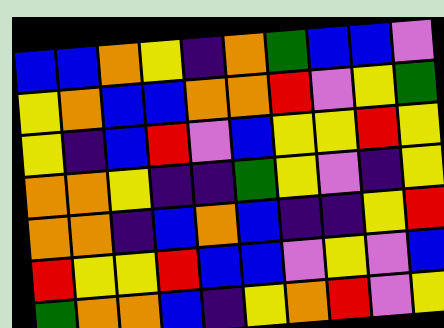[["blue", "blue", "orange", "yellow", "indigo", "orange", "green", "blue", "blue", "violet"], ["yellow", "orange", "blue", "blue", "orange", "orange", "red", "violet", "yellow", "green"], ["yellow", "indigo", "blue", "red", "violet", "blue", "yellow", "yellow", "red", "yellow"], ["orange", "orange", "yellow", "indigo", "indigo", "green", "yellow", "violet", "indigo", "yellow"], ["orange", "orange", "indigo", "blue", "orange", "blue", "indigo", "indigo", "yellow", "red"], ["red", "yellow", "yellow", "red", "blue", "blue", "violet", "yellow", "violet", "blue"], ["green", "orange", "orange", "blue", "indigo", "yellow", "orange", "red", "violet", "yellow"]]